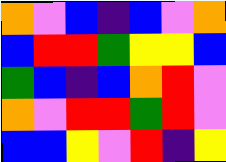[["orange", "violet", "blue", "indigo", "blue", "violet", "orange"], ["blue", "red", "red", "green", "yellow", "yellow", "blue"], ["green", "blue", "indigo", "blue", "orange", "red", "violet"], ["orange", "violet", "red", "red", "green", "red", "violet"], ["blue", "blue", "yellow", "violet", "red", "indigo", "yellow"]]